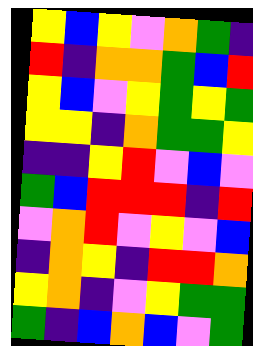[["yellow", "blue", "yellow", "violet", "orange", "green", "indigo"], ["red", "indigo", "orange", "orange", "green", "blue", "red"], ["yellow", "blue", "violet", "yellow", "green", "yellow", "green"], ["yellow", "yellow", "indigo", "orange", "green", "green", "yellow"], ["indigo", "indigo", "yellow", "red", "violet", "blue", "violet"], ["green", "blue", "red", "red", "red", "indigo", "red"], ["violet", "orange", "red", "violet", "yellow", "violet", "blue"], ["indigo", "orange", "yellow", "indigo", "red", "red", "orange"], ["yellow", "orange", "indigo", "violet", "yellow", "green", "green"], ["green", "indigo", "blue", "orange", "blue", "violet", "green"]]